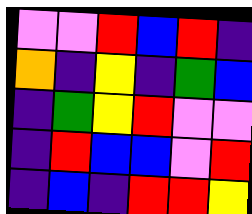[["violet", "violet", "red", "blue", "red", "indigo"], ["orange", "indigo", "yellow", "indigo", "green", "blue"], ["indigo", "green", "yellow", "red", "violet", "violet"], ["indigo", "red", "blue", "blue", "violet", "red"], ["indigo", "blue", "indigo", "red", "red", "yellow"]]